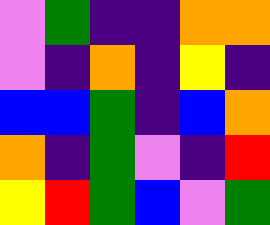[["violet", "green", "indigo", "indigo", "orange", "orange"], ["violet", "indigo", "orange", "indigo", "yellow", "indigo"], ["blue", "blue", "green", "indigo", "blue", "orange"], ["orange", "indigo", "green", "violet", "indigo", "red"], ["yellow", "red", "green", "blue", "violet", "green"]]